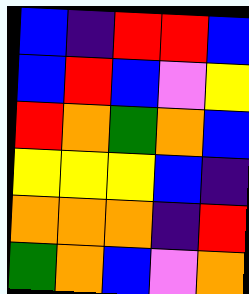[["blue", "indigo", "red", "red", "blue"], ["blue", "red", "blue", "violet", "yellow"], ["red", "orange", "green", "orange", "blue"], ["yellow", "yellow", "yellow", "blue", "indigo"], ["orange", "orange", "orange", "indigo", "red"], ["green", "orange", "blue", "violet", "orange"]]